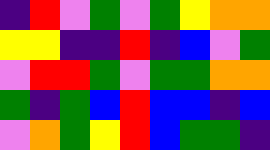[["indigo", "red", "violet", "green", "violet", "green", "yellow", "orange", "orange"], ["yellow", "yellow", "indigo", "indigo", "red", "indigo", "blue", "violet", "green"], ["violet", "red", "red", "green", "violet", "green", "green", "orange", "orange"], ["green", "indigo", "green", "blue", "red", "blue", "blue", "indigo", "blue"], ["violet", "orange", "green", "yellow", "red", "blue", "green", "green", "indigo"]]